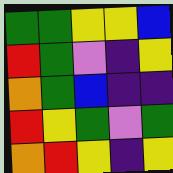[["green", "green", "yellow", "yellow", "blue"], ["red", "green", "violet", "indigo", "yellow"], ["orange", "green", "blue", "indigo", "indigo"], ["red", "yellow", "green", "violet", "green"], ["orange", "red", "yellow", "indigo", "yellow"]]